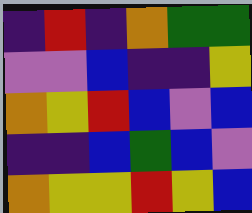[["indigo", "red", "indigo", "orange", "green", "green"], ["violet", "violet", "blue", "indigo", "indigo", "yellow"], ["orange", "yellow", "red", "blue", "violet", "blue"], ["indigo", "indigo", "blue", "green", "blue", "violet"], ["orange", "yellow", "yellow", "red", "yellow", "blue"]]